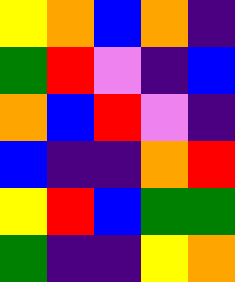[["yellow", "orange", "blue", "orange", "indigo"], ["green", "red", "violet", "indigo", "blue"], ["orange", "blue", "red", "violet", "indigo"], ["blue", "indigo", "indigo", "orange", "red"], ["yellow", "red", "blue", "green", "green"], ["green", "indigo", "indigo", "yellow", "orange"]]